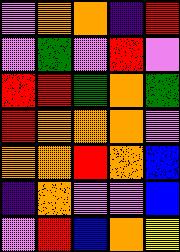[["violet", "orange", "orange", "indigo", "red"], ["violet", "green", "violet", "red", "violet"], ["red", "red", "green", "orange", "green"], ["red", "orange", "orange", "orange", "violet"], ["orange", "orange", "red", "orange", "blue"], ["indigo", "orange", "violet", "violet", "blue"], ["violet", "red", "blue", "orange", "yellow"]]